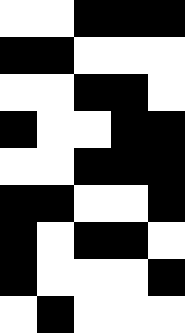[["white", "white", "black", "black", "black"], ["black", "black", "white", "white", "white"], ["white", "white", "black", "black", "white"], ["black", "white", "white", "black", "black"], ["white", "white", "black", "black", "black"], ["black", "black", "white", "white", "black"], ["black", "white", "black", "black", "white"], ["black", "white", "white", "white", "black"], ["white", "black", "white", "white", "white"]]